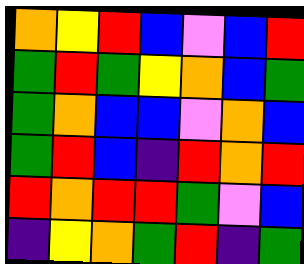[["orange", "yellow", "red", "blue", "violet", "blue", "red"], ["green", "red", "green", "yellow", "orange", "blue", "green"], ["green", "orange", "blue", "blue", "violet", "orange", "blue"], ["green", "red", "blue", "indigo", "red", "orange", "red"], ["red", "orange", "red", "red", "green", "violet", "blue"], ["indigo", "yellow", "orange", "green", "red", "indigo", "green"]]